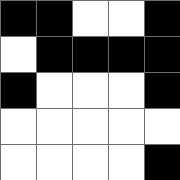[["black", "black", "white", "white", "black"], ["white", "black", "black", "black", "black"], ["black", "white", "white", "white", "black"], ["white", "white", "white", "white", "white"], ["white", "white", "white", "white", "black"]]